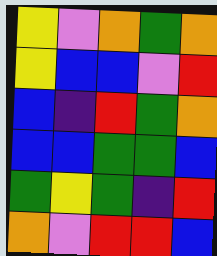[["yellow", "violet", "orange", "green", "orange"], ["yellow", "blue", "blue", "violet", "red"], ["blue", "indigo", "red", "green", "orange"], ["blue", "blue", "green", "green", "blue"], ["green", "yellow", "green", "indigo", "red"], ["orange", "violet", "red", "red", "blue"]]